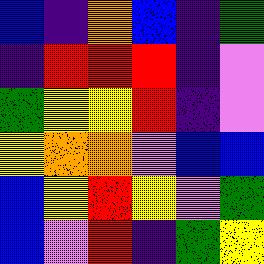[["blue", "indigo", "orange", "blue", "indigo", "green"], ["indigo", "red", "red", "red", "indigo", "violet"], ["green", "yellow", "yellow", "red", "indigo", "violet"], ["yellow", "orange", "orange", "violet", "blue", "blue"], ["blue", "yellow", "red", "yellow", "violet", "green"], ["blue", "violet", "red", "indigo", "green", "yellow"]]